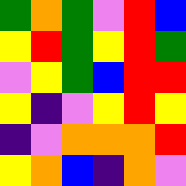[["green", "orange", "green", "violet", "red", "blue"], ["yellow", "red", "green", "yellow", "red", "green"], ["violet", "yellow", "green", "blue", "red", "red"], ["yellow", "indigo", "violet", "yellow", "red", "yellow"], ["indigo", "violet", "orange", "orange", "orange", "red"], ["yellow", "orange", "blue", "indigo", "orange", "violet"]]